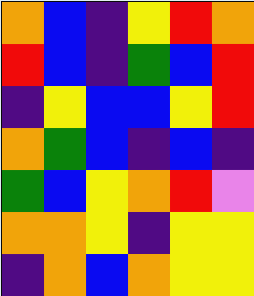[["orange", "blue", "indigo", "yellow", "red", "orange"], ["red", "blue", "indigo", "green", "blue", "red"], ["indigo", "yellow", "blue", "blue", "yellow", "red"], ["orange", "green", "blue", "indigo", "blue", "indigo"], ["green", "blue", "yellow", "orange", "red", "violet"], ["orange", "orange", "yellow", "indigo", "yellow", "yellow"], ["indigo", "orange", "blue", "orange", "yellow", "yellow"]]